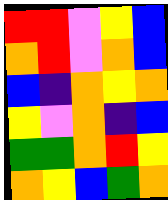[["red", "red", "violet", "yellow", "blue"], ["orange", "red", "violet", "orange", "blue"], ["blue", "indigo", "orange", "yellow", "orange"], ["yellow", "violet", "orange", "indigo", "blue"], ["green", "green", "orange", "red", "yellow"], ["orange", "yellow", "blue", "green", "orange"]]